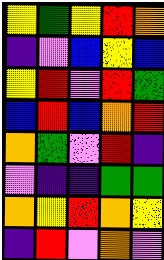[["yellow", "green", "yellow", "red", "orange"], ["indigo", "violet", "blue", "yellow", "blue"], ["yellow", "red", "violet", "red", "green"], ["blue", "red", "blue", "orange", "red"], ["orange", "green", "violet", "red", "indigo"], ["violet", "indigo", "indigo", "green", "green"], ["orange", "yellow", "red", "orange", "yellow"], ["indigo", "red", "violet", "orange", "violet"]]